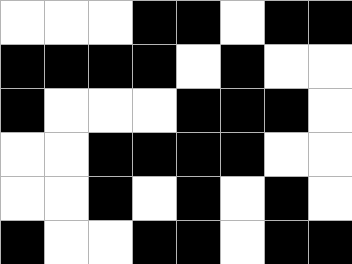[["white", "white", "white", "black", "black", "white", "black", "black"], ["black", "black", "black", "black", "white", "black", "white", "white"], ["black", "white", "white", "white", "black", "black", "black", "white"], ["white", "white", "black", "black", "black", "black", "white", "white"], ["white", "white", "black", "white", "black", "white", "black", "white"], ["black", "white", "white", "black", "black", "white", "black", "black"]]